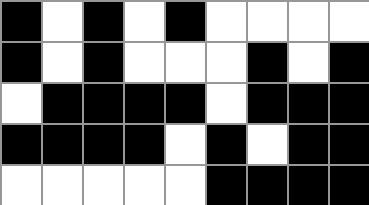[["black", "white", "black", "white", "black", "white", "white", "white", "white"], ["black", "white", "black", "white", "white", "white", "black", "white", "black"], ["white", "black", "black", "black", "black", "white", "black", "black", "black"], ["black", "black", "black", "black", "white", "black", "white", "black", "black"], ["white", "white", "white", "white", "white", "black", "black", "black", "black"]]